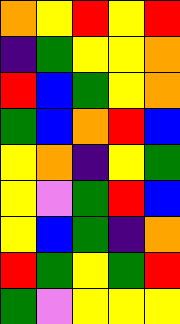[["orange", "yellow", "red", "yellow", "red"], ["indigo", "green", "yellow", "yellow", "orange"], ["red", "blue", "green", "yellow", "orange"], ["green", "blue", "orange", "red", "blue"], ["yellow", "orange", "indigo", "yellow", "green"], ["yellow", "violet", "green", "red", "blue"], ["yellow", "blue", "green", "indigo", "orange"], ["red", "green", "yellow", "green", "red"], ["green", "violet", "yellow", "yellow", "yellow"]]